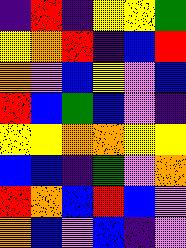[["indigo", "red", "indigo", "yellow", "yellow", "green"], ["yellow", "orange", "red", "indigo", "blue", "red"], ["orange", "violet", "blue", "yellow", "violet", "blue"], ["red", "blue", "green", "blue", "violet", "indigo"], ["yellow", "yellow", "orange", "orange", "yellow", "yellow"], ["blue", "blue", "indigo", "green", "violet", "orange"], ["red", "orange", "blue", "red", "blue", "violet"], ["orange", "blue", "violet", "blue", "indigo", "violet"]]